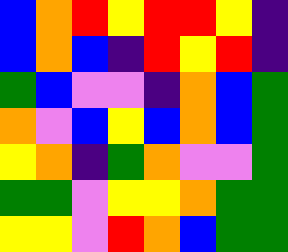[["blue", "orange", "red", "yellow", "red", "red", "yellow", "indigo"], ["blue", "orange", "blue", "indigo", "red", "yellow", "red", "indigo"], ["green", "blue", "violet", "violet", "indigo", "orange", "blue", "green"], ["orange", "violet", "blue", "yellow", "blue", "orange", "blue", "green"], ["yellow", "orange", "indigo", "green", "orange", "violet", "violet", "green"], ["green", "green", "violet", "yellow", "yellow", "orange", "green", "green"], ["yellow", "yellow", "violet", "red", "orange", "blue", "green", "green"]]